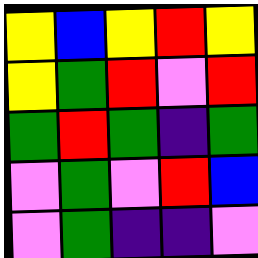[["yellow", "blue", "yellow", "red", "yellow"], ["yellow", "green", "red", "violet", "red"], ["green", "red", "green", "indigo", "green"], ["violet", "green", "violet", "red", "blue"], ["violet", "green", "indigo", "indigo", "violet"]]